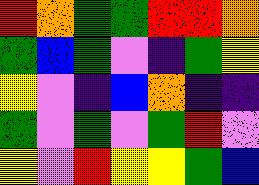[["red", "orange", "green", "green", "red", "red", "orange"], ["green", "blue", "green", "violet", "indigo", "green", "yellow"], ["yellow", "violet", "indigo", "blue", "orange", "indigo", "indigo"], ["green", "violet", "green", "violet", "green", "red", "violet"], ["yellow", "violet", "red", "yellow", "yellow", "green", "blue"]]